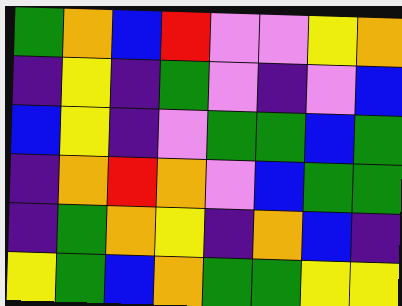[["green", "orange", "blue", "red", "violet", "violet", "yellow", "orange"], ["indigo", "yellow", "indigo", "green", "violet", "indigo", "violet", "blue"], ["blue", "yellow", "indigo", "violet", "green", "green", "blue", "green"], ["indigo", "orange", "red", "orange", "violet", "blue", "green", "green"], ["indigo", "green", "orange", "yellow", "indigo", "orange", "blue", "indigo"], ["yellow", "green", "blue", "orange", "green", "green", "yellow", "yellow"]]